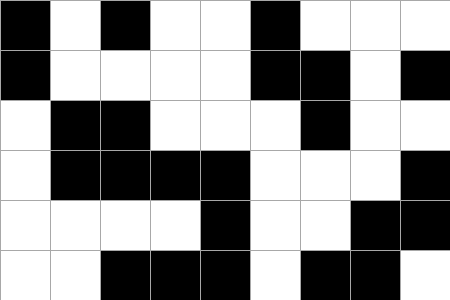[["black", "white", "black", "white", "white", "black", "white", "white", "white"], ["black", "white", "white", "white", "white", "black", "black", "white", "black"], ["white", "black", "black", "white", "white", "white", "black", "white", "white"], ["white", "black", "black", "black", "black", "white", "white", "white", "black"], ["white", "white", "white", "white", "black", "white", "white", "black", "black"], ["white", "white", "black", "black", "black", "white", "black", "black", "white"]]